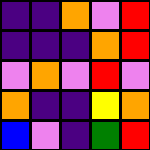[["indigo", "indigo", "orange", "violet", "red"], ["indigo", "indigo", "indigo", "orange", "red"], ["violet", "orange", "violet", "red", "violet"], ["orange", "indigo", "indigo", "yellow", "orange"], ["blue", "violet", "indigo", "green", "red"]]